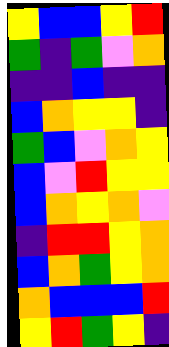[["yellow", "blue", "blue", "yellow", "red"], ["green", "indigo", "green", "violet", "orange"], ["indigo", "indigo", "blue", "indigo", "indigo"], ["blue", "orange", "yellow", "yellow", "indigo"], ["green", "blue", "violet", "orange", "yellow"], ["blue", "violet", "red", "yellow", "yellow"], ["blue", "orange", "yellow", "orange", "violet"], ["indigo", "red", "red", "yellow", "orange"], ["blue", "orange", "green", "yellow", "orange"], ["orange", "blue", "blue", "blue", "red"], ["yellow", "red", "green", "yellow", "indigo"]]